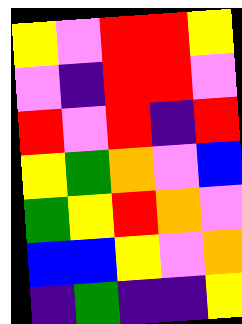[["yellow", "violet", "red", "red", "yellow"], ["violet", "indigo", "red", "red", "violet"], ["red", "violet", "red", "indigo", "red"], ["yellow", "green", "orange", "violet", "blue"], ["green", "yellow", "red", "orange", "violet"], ["blue", "blue", "yellow", "violet", "orange"], ["indigo", "green", "indigo", "indigo", "yellow"]]